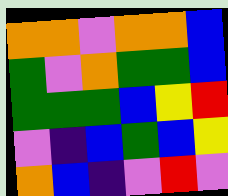[["orange", "orange", "violet", "orange", "orange", "blue"], ["green", "violet", "orange", "green", "green", "blue"], ["green", "green", "green", "blue", "yellow", "red"], ["violet", "indigo", "blue", "green", "blue", "yellow"], ["orange", "blue", "indigo", "violet", "red", "violet"]]